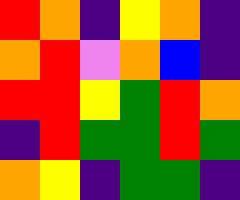[["red", "orange", "indigo", "yellow", "orange", "indigo"], ["orange", "red", "violet", "orange", "blue", "indigo"], ["red", "red", "yellow", "green", "red", "orange"], ["indigo", "red", "green", "green", "red", "green"], ["orange", "yellow", "indigo", "green", "green", "indigo"]]